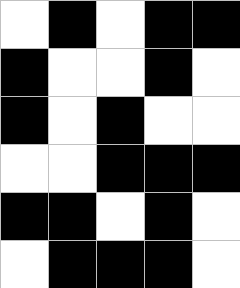[["white", "black", "white", "black", "black"], ["black", "white", "white", "black", "white"], ["black", "white", "black", "white", "white"], ["white", "white", "black", "black", "black"], ["black", "black", "white", "black", "white"], ["white", "black", "black", "black", "white"]]